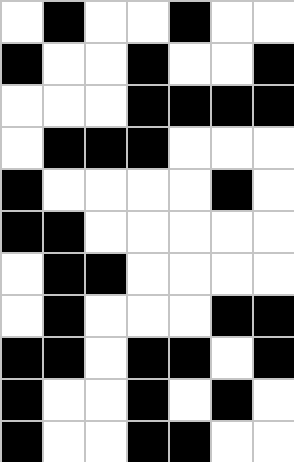[["white", "black", "white", "white", "black", "white", "white"], ["black", "white", "white", "black", "white", "white", "black"], ["white", "white", "white", "black", "black", "black", "black"], ["white", "black", "black", "black", "white", "white", "white"], ["black", "white", "white", "white", "white", "black", "white"], ["black", "black", "white", "white", "white", "white", "white"], ["white", "black", "black", "white", "white", "white", "white"], ["white", "black", "white", "white", "white", "black", "black"], ["black", "black", "white", "black", "black", "white", "black"], ["black", "white", "white", "black", "white", "black", "white"], ["black", "white", "white", "black", "black", "white", "white"]]